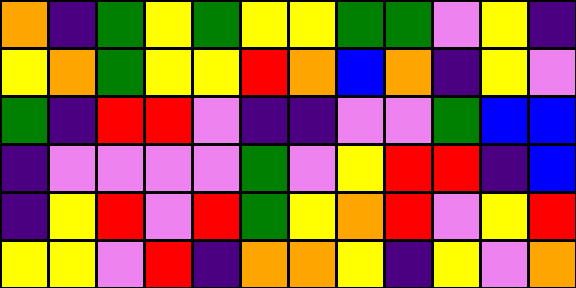[["orange", "indigo", "green", "yellow", "green", "yellow", "yellow", "green", "green", "violet", "yellow", "indigo"], ["yellow", "orange", "green", "yellow", "yellow", "red", "orange", "blue", "orange", "indigo", "yellow", "violet"], ["green", "indigo", "red", "red", "violet", "indigo", "indigo", "violet", "violet", "green", "blue", "blue"], ["indigo", "violet", "violet", "violet", "violet", "green", "violet", "yellow", "red", "red", "indigo", "blue"], ["indigo", "yellow", "red", "violet", "red", "green", "yellow", "orange", "red", "violet", "yellow", "red"], ["yellow", "yellow", "violet", "red", "indigo", "orange", "orange", "yellow", "indigo", "yellow", "violet", "orange"]]